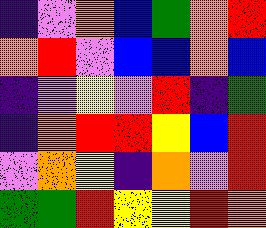[["indigo", "violet", "orange", "blue", "green", "orange", "red"], ["orange", "red", "violet", "blue", "blue", "orange", "blue"], ["indigo", "violet", "yellow", "violet", "red", "indigo", "green"], ["indigo", "orange", "red", "red", "yellow", "blue", "red"], ["violet", "orange", "yellow", "indigo", "orange", "violet", "red"], ["green", "green", "red", "yellow", "yellow", "red", "orange"]]